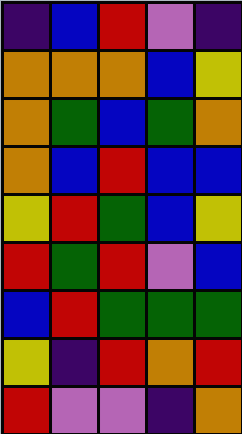[["indigo", "blue", "red", "violet", "indigo"], ["orange", "orange", "orange", "blue", "yellow"], ["orange", "green", "blue", "green", "orange"], ["orange", "blue", "red", "blue", "blue"], ["yellow", "red", "green", "blue", "yellow"], ["red", "green", "red", "violet", "blue"], ["blue", "red", "green", "green", "green"], ["yellow", "indigo", "red", "orange", "red"], ["red", "violet", "violet", "indigo", "orange"]]